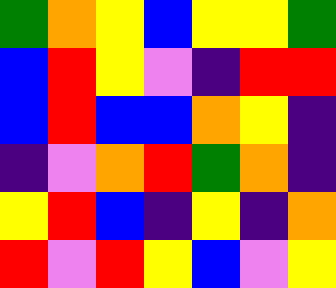[["green", "orange", "yellow", "blue", "yellow", "yellow", "green"], ["blue", "red", "yellow", "violet", "indigo", "red", "red"], ["blue", "red", "blue", "blue", "orange", "yellow", "indigo"], ["indigo", "violet", "orange", "red", "green", "orange", "indigo"], ["yellow", "red", "blue", "indigo", "yellow", "indigo", "orange"], ["red", "violet", "red", "yellow", "blue", "violet", "yellow"]]